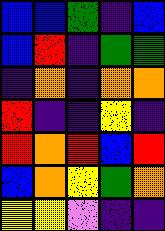[["blue", "blue", "green", "indigo", "blue"], ["blue", "red", "indigo", "green", "green"], ["indigo", "orange", "indigo", "orange", "orange"], ["red", "indigo", "indigo", "yellow", "indigo"], ["red", "orange", "red", "blue", "red"], ["blue", "orange", "yellow", "green", "orange"], ["yellow", "yellow", "violet", "indigo", "indigo"]]